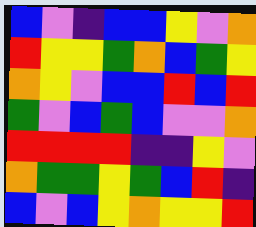[["blue", "violet", "indigo", "blue", "blue", "yellow", "violet", "orange"], ["red", "yellow", "yellow", "green", "orange", "blue", "green", "yellow"], ["orange", "yellow", "violet", "blue", "blue", "red", "blue", "red"], ["green", "violet", "blue", "green", "blue", "violet", "violet", "orange"], ["red", "red", "red", "red", "indigo", "indigo", "yellow", "violet"], ["orange", "green", "green", "yellow", "green", "blue", "red", "indigo"], ["blue", "violet", "blue", "yellow", "orange", "yellow", "yellow", "red"]]